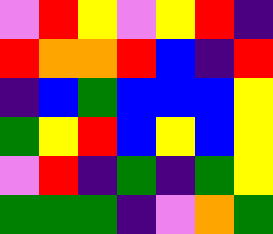[["violet", "red", "yellow", "violet", "yellow", "red", "indigo"], ["red", "orange", "orange", "red", "blue", "indigo", "red"], ["indigo", "blue", "green", "blue", "blue", "blue", "yellow"], ["green", "yellow", "red", "blue", "yellow", "blue", "yellow"], ["violet", "red", "indigo", "green", "indigo", "green", "yellow"], ["green", "green", "green", "indigo", "violet", "orange", "green"]]